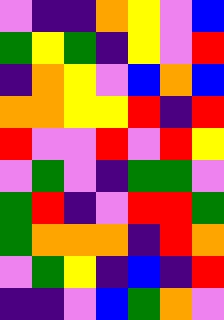[["violet", "indigo", "indigo", "orange", "yellow", "violet", "blue"], ["green", "yellow", "green", "indigo", "yellow", "violet", "red"], ["indigo", "orange", "yellow", "violet", "blue", "orange", "blue"], ["orange", "orange", "yellow", "yellow", "red", "indigo", "red"], ["red", "violet", "violet", "red", "violet", "red", "yellow"], ["violet", "green", "violet", "indigo", "green", "green", "violet"], ["green", "red", "indigo", "violet", "red", "red", "green"], ["green", "orange", "orange", "orange", "indigo", "red", "orange"], ["violet", "green", "yellow", "indigo", "blue", "indigo", "red"], ["indigo", "indigo", "violet", "blue", "green", "orange", "violet"]]